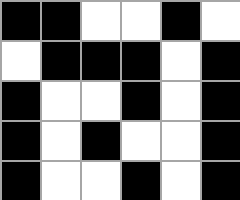[["black", "black", "white", "white", "black", "white"], ["white", "black", "black", "black", "white", "black"], ["black", "white", "white", "black", "white", "black"], ["black", "white", "black", "white", "white", "black"], ["black", "white", "white", "black", "white", "black"]]